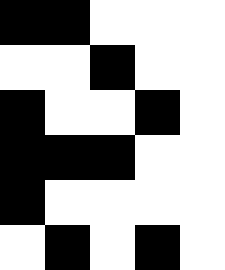[["black", "black", "white", "white", "white"], ["white", "white", "black", "white", "white"], ["black", "white", "white", "black", "white"], ["black", "black", "black", "white", "white"], ["black", "white", "white", "white", "white"], ["white", "black", "white", "black", "white"]]